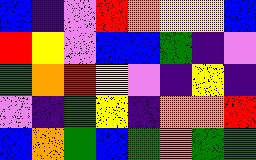[["blue", "indigo", "violet", "red", "orange", "yellow", "yellow", "blue"], ["red", "yellow", "violet", "blue", "blue", "green", "indigo", "violet"], ["green", "orange", "red", "yellow", "violet", "indigo", "yellow", "indigo"], ["violet", "indigo", "green", "yellow", "indigo", "orange", "orange", "red"], ["blue", "orange", "green", "blue", "green", "orange", "green", "green"]]